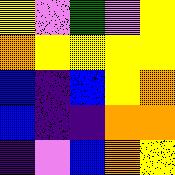[["yellow", "violet", "green", "violet", "yellow"], ["orange", "yellow", "yellow", "yellow", "yellow"], ["blue", "indigo", "blue", "yellow", "orange"], ["blue", "indigo", "indigo", "orange", "orange"], ["indigo", "violet", "blue", "orange", "yellow"]]